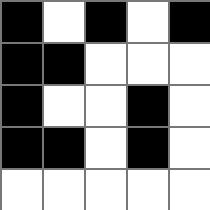[["black", "white", "black", "white", "black"], ["black", "black", "white", "white", "white"], ["black", "white", "white", "black", "white"], ["black", "black", "white", "black", "white"], ["white", "white", "white", "white", "white"]]